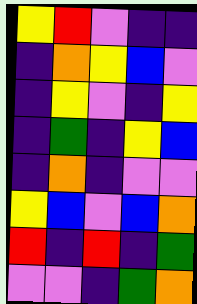[["yellow", "red", "violet", "indigo", "indigo"], ["indigo", "orange", "yellow", "blue", "violet"], ["indigo", "yellow", "violet", "indigo", "yellow"], ["indigo", "green", "indigo", "yellow", "blue"], ["indigo", "orange", "indigo", "violet", "violet"], ["yellow", "blue", "violet", "blue", "orange"], ["red", "indigo", "red", "indigo", "green"], ["violet", "violet", "indigo", "green", "orange"]]